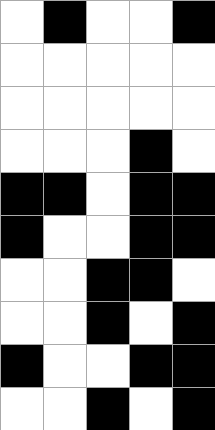[["white", "black", "white", "white", "black"], ["white", "white", "white", "white", "white"], ["white", "white", "white", "white", "white"], ["white", "white", "white", "black", "white"], ["black", "black", "white", "black", "black"], ["black", "white", "white", "black", "black"], ["white", "white", "black", "black", "white"], ["white", "white", "black", "white", "black"], ["black", "white", "white", "black", "black"], ["white", "white", "black", "white", "black"]]